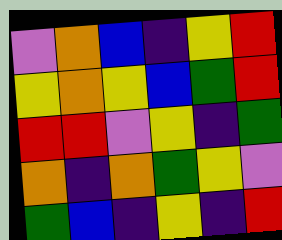[["violet", "orange", "blue", "indigo", "yellow", "red"], ["yellow", "orange", "yellow", "blue", "green", "red"], ["red", "red", "violet", "yellow", "indigo", "green"], ["orange", "indigo", "orange", "green", "yellow", "violet"], ["green", "blue", "indigo", "yellow", "indigo", "red"]]